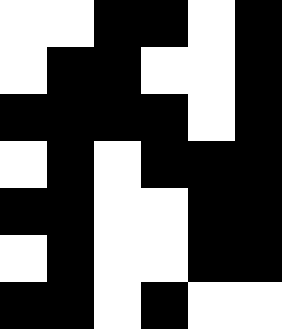[["white", "white", "black", "black", "white", "black"], ["white", "black", "black", "white", "white", "black"], ["black", "black", "black", "black", "white", "black"], ["white", "black", "white", "black", "black", "black"], ["black", "black", "white", "white", "black", "black"], ["white", "black", "white", "white", "black", "black"], ["black", "black", "white", "black", "white", "white"]]